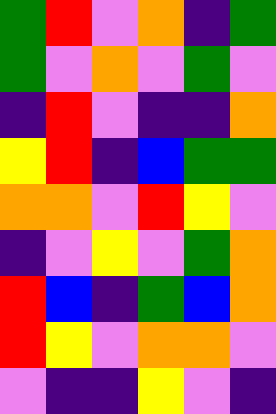[["green", "red", "violet", "orange", "indigo", "green"], ["green", "violet", "orange", "violet", "green", "violet"], ["indigo", "red", "violet", "indigo", "indigo", "orange"], ["yellow", "red", "indigo", "blue", "green", "green"], ["orange", "orange", "violet", "red", "yellow", "violet"], ["indigo", "violet", "yellow", "violet", "green", "orange"], ["red", "blue", "indigo", "green", "blue", "orange"], ["red", "yellow", "violet", "orange", "orange", "violet"], ["violet", "indigo", "indigo", "yellow", "violet", "indigo"]]